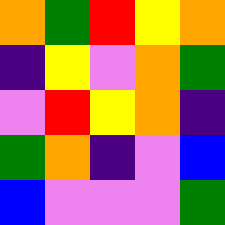[["orange", "green", "red", "yellow", "orange"], ["indigo", "yellow", "violet", "orange", "green"], ["violet", "red", "yellow", "orange", "indigo"], ["green", "orange", "indigo", "violet", "blue"], ["blue", "violet", "violet", "violet", "green"]]